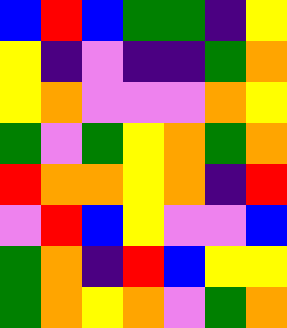[["blue", "red", "blue", "green", "green", "indigo", "yellow"], ["yellow", "indigo", "violet", "indigo", "indigo", "green", "orange"], ["yellow", "orange", "violet", "violet", "violet", "orange", "yellow"], ["green", "violet", "green", "yellow", "orange", "green", "orange"], ["red", "orange", "orange", "yellow", "orange", "indigo", "red"], ["violet", "red", "blue", "yellow", "violet", "violet", "blue"], ["green", "orange", "indigo", "red", "blue", "yellow", "yellow"], ["green", "orange", "yellow", "orange", "violet", "green", "orange"]]